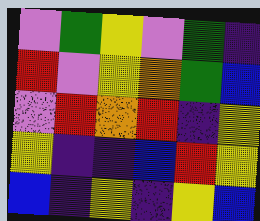[["violet", "green", "yellow", "violet", "green", "indigo"], ["red", "violet", "yellow", "orange", "green", "blue"], ["violet", "red", "orange", "red", "indigo", "yellow"], ["yellow", "indigo", "indigo", "blue", "red", "yellow"], ["blue", "indigo", "yellow", "indigo", "yellow", "blue"]]